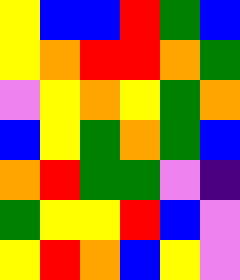[["yellow", "blue", "blue", "red", "green", "blue"], ["yellow", "orange", "red", "red", "orange", "green"], ["violet", "yellow", "orange", "yellow", "green", "orange"], ["blue", "yellow", "green", "orange", "green", "blue"], ["orange", "red", "green", "green", "violet", "indigo"], ["green", "yellow", "yellow", "red", "blue", "violet"], ["yellow", "red", "orange", "blue", "yellow", "violet"]]